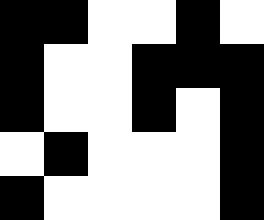[["black", "black", "white", "white", "black", "white"], ["black", "white", "white", "black", "black", "black"], ["black", "white", "white", "black", "white", "black"], ["white", "black", "white", "white", "white", "black"], ["black", "white", "white", "white", "white", "black"]]